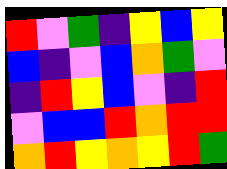[["red", "violet", "green", "indigo", "yellow", "blue", "yellow"], ["blue", "indigo", "violet", "blue", "orange", "green", "violet"], ["indigo", "red", "yellow", "blue", "violet", "indigo", "red"], ["violet", "blue", "blue", "red", "orange", "red", "red"], ["orange", "red", "yellow", "orange", "yellow", "red", "green"]]